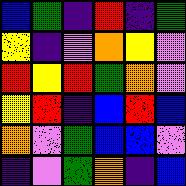[["blue", "green", "indigo", "red", "indigo", "green"], ["yellow", "indigo", "violet", "orange", "yellow", "violet"], ["red", "yellow", "red", "green", "orange", "violet"], ["yellow", "red", "indigo", "blue", "red", "blue"], ["orange", "violet", "green", "blue", "blue", "violet"], ["indigo", "violet", "green", "orange", "indigo", "blue"]]